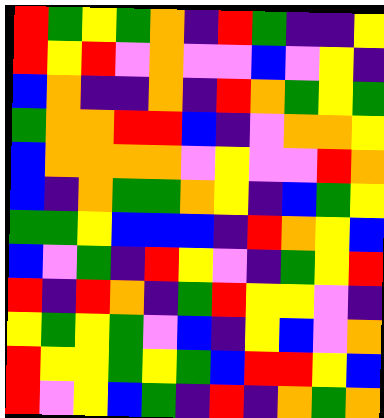[["red", "green", "yellow", "green", "orange", "indigo", "red", "green", "indigo", "indigo", "yellow"], ["red", "yellow", "red", "violet", "orange", "violet", "violet", "blue", "violet", "yellow", "indigo"], ["blue", "orange", "indigo", "indigo", "orange", "indigo", "red", "orange", "green", "yellow", "green"], ["green", "orange", "orange", "red", "red", "blue", "indigo", "violet", "orange", "orange", "yellow"], ["blue", "orange", "orange", "orange", "orange", "violet", "yellow", "violet", "violet", "red", "orange"], ["blue", "indigo", "orange", "green", "green", "orange", "yellow", "indigo", "blue", "green", "yellow"], ["green", "green", "yellow", "blue", "blue", "blue", "indigo", "red", "orange", "yellow", "blue"], ["blue", "violet", "green", "indigo", "red", "yellow", "violet", "indigo", "green", "yellow", "red"], ["red", "indigo", "red", "orange", "indigo", "green", "red", "yellow", "yellow", "violet", "indigo"], ["yellow", "green", "yellow", "green", "violet", "blue", "indigo", "yellow", "blue", "violet", "orange"], ["red", "yellow", "yellow", "green", "yellow", "green", "blue", "red", "red", "yellow", "blue"], ["red", "violet", "yellow", "blue", "green", "indigo", "red", "indigo", "orange", "green", "orange"]]